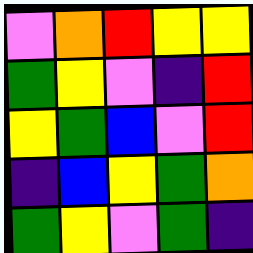[["violet", "orange", "red", "yellow", "yellow"], ["green", "yellow", "violet", "indigo", "red"], ["yellow", "green", "blue", "violet", "red"], ["indigo", "blue", "yellow", "green", "orange"], ["green", "yellow", "violet", "green", "indigo"]]